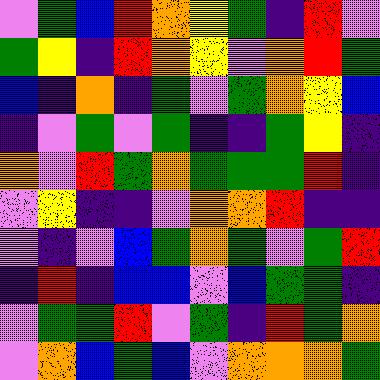[["violet", "green", "blue", "red", "orange", "yellow", "green", "indigo", "red", "violet"], ["green", "yellow", "indigo", "red", "orange", "yellow", "violet", "orange", "red", "green"], ["blue", "indigo", "orange", "indigo", "green", "violet", "green", "orange", "yellow", "blue"], ["indigo", "violet", "green", "violet", "green", "indigo", "indigo", "green", "yellow", "indigo"], ["orange", "violet", "red", "green", "orange", "green", "green", "green", "red", "indigo"], ["violet", "yellow", "indigo", "indigo", "violet", "orange", "orange", "red", "indigo", "indigo"], ["violet", "indigo", "violet", "blue", "green", "orange", "green", "violet", "green", "red"], ["indigo", "red", "indigo", "blue", "blue", "violet", "blue", "green", "green", "indigo"], ["violet", "green", "green", "red", "violet", "green", "indigo", "red", "green", "orange"], ["violet", "orange", "blue", "green", "blue", "violet", "orange", "orange", "orange", "green"]]